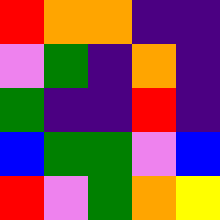[["red", "orange", "orange", "indigo", "indigo"], ["violet", "green", "indigo", "orange", "indigo"], ["green", "indigo", "indigo", "red", "indigo"], ["blue", "green", "green", "violet", "blue"], ["red", "violet", "green", "orange", "yellow"]]